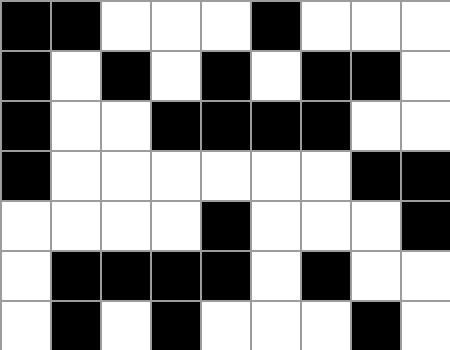[["black", "black", "white", "white", "white", "black", "white", "white", "white"], ["black", "white", "black", "white", "black", "white", "black", "black", "white"], ["black", "white", "white", "black", "black", "black", "black", "white", "white"], ["black", "white", "white", "white", "white", "white", "white", "black", "black"], ["white", "white", "white", "white", "black", "white", "white", "white", "black"], ["white", "black", "black", "black", "black", "white", "black", "white", "white"], ["white", "black", "white", "black", "white", "white", "white", "black", "white"]]